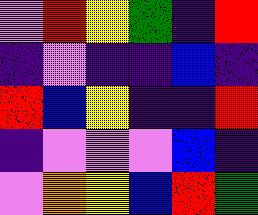[["violet", "red", "yellow", "green", "indigo", "red"], ["indigo", "violet", "indigo", "indigo", "blue", "indigo"], ["red", "blue", "yellow", "indigo", "indigo", "red"], ["indigo", "violet", "violet", "violet", "blue", "indigo"], ["violet", "orange", "yellow", "blue", "red", "green"]]